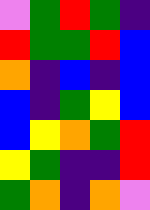[["violet", "green", "red", "green", "indigo"], ["red", "green", "green", "red", "blue"], ["orange", "indigo", "blue", "indigo", "blue"], ["blue", "indigo", "green", "yellow", "blue"], ["blue", "yellow", "orange", "green", "red"], ["yellow", "green", "indigo", "indigo", "red"], ["green", "orange", "indigo", "orange", "violet"]]